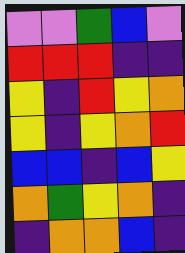[["violet", "violet", "green", "blue", "violet"], ["red", "red", "red", "indigo", "indigo"], ["yellow", "indigo", "red", "yellow", "orange"], ["yellow", "indigo", "yellow", "orange", "red"], ["blue", "blue", "indigo", "blue", "yellow"], ["orange", "green", "yellow", "orange", "indigo"], ["indigo", "orange", "orange", "blue", "indigo"]]